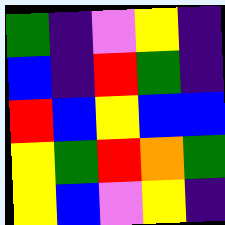[["green", "indigo", "violet", "yellow", "indigo"], ["blue", "indigo", "red", "green", "indigo"], ["red", "blue", "yellow", "blue", "blue"], ["yellow", "green", "red", "orange", "green"], ["yellow", "blue", "violet", "yellow", "indigo"]]